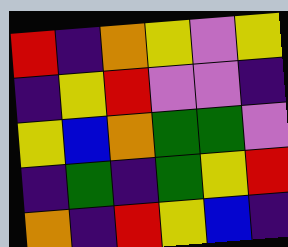[["red", "indigo", "orange", "yellow", "violet", "yellow"], ["indigo", "yellow", "red", "violet", "violet", "indigo"], ["yellow", "blue", "orange", "green", "green", "violet"], ["indigo", "green", "indigo", "green", "yellow", "red"], ["orange", "indigo", "red", "yellow", "blue", "indigo"]]